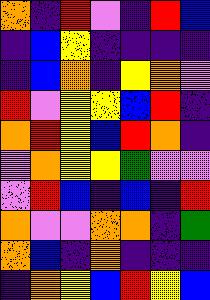[["orange", "indigo", "red", "violet", "indigo", "red", "blue"], ["indigo", "blue", "yellow", "indigo", "indigo", "indigo", "indigo"], ["indigo", "blue", "orange", "indigo", "yellow", "orange", "violet"], ["red", "violet", "yellow", "yellow", "blue", "red", "indigo"], ["orange", "red", "yellow", "blue", "red", "orange", "indigo"], ["violet", "orange", "yellow", "yellow", "green", "violet", "violet"], ["violet", "red", "blue", "indigo", "blue", "indigo", "red"], ["orange", "violet", "violet", "orange", "orange", "indigo", "green"], ["orange", "blue", "indigo", "orange", "indigo", "indigo", "indigo"], ["indigo", "orange", "yellow", "blue", "red", "yellow", "blue"]]